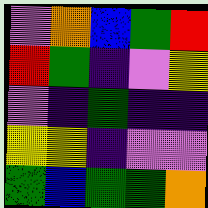[["violet", "orange", "blue", "green", "red"], ["red", "green", "indigo", "violet", "yellow"], ["violet", "indigo", "green", "indigo", "indigo"], ["yellow", "yellow", "indigo", "violet", "violet"], ["green", "blue", "green", "green", "orange"]]